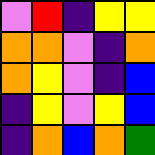[["violet", "red", "indigo", "yellow", "yellow"], ["orange", "orange", "violet", "indigo", "orange"], ["orange", "yellow", "violet", "indigo", "blue"], ["indigo", "yellow", "violet", "yellow", "blue"], ["indigo", "orange", "blue", "orange", "green"]]